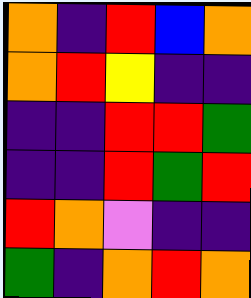[["orange", "indigo", "red", "blue", "orange"], ["orange", "red", "yellow", "indigo", "indigo"], ["indigo", "indigo", "red", "red", "green"], ["indigo", "indigo", "red", "green", "red"], ["red", "orange", "violet", "indigo", "indigo"], ["green", "indigo", "orange", "red", "orange"]]